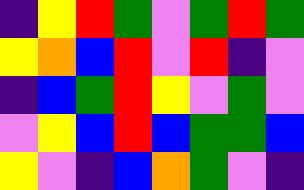[["indigo", "yellow", "red", "green", "violet", "green", "red", "green"], ["yellow", "orange", "blue", "red", "violet", "red", "indigo", "violet"], ["indigo", "blue", "green", "red", "yellow", "violet", "green", "violet"], ["violet", "yellow", "blue", "red", "blue", "green", "green", "blue"], ["yellow", "violet", "indigo", "blue", "orange", "green", "violet", "indigo"]]